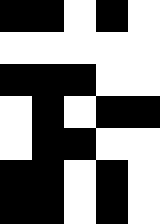[["black", "black", "white", "black", "white"], ["white", "white", "white", "white", "white"], ["black", "black", "black", "white", "white"], ["white", "black", "white", "black", "black"], ["white", "black", "black", "white", "white"], ["black", "black", "white", "black", "white"], ["black", "black", "white", "black", "white"]]